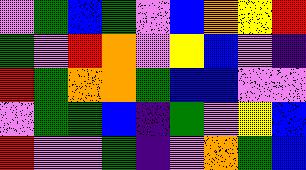[["violet", "green", "blue", "green", "violet", "blue", "orange", "yellow", "red"], ["green", "violet", "red", "orange", "violet", "yellow", "blue", "violet", "indigo"], ["red", "green", "orange", "orange", "green", "blue", "blue", "violet", "violet"], ["violet", "green", "green", "blue", "indigo", "green", "violet", "yellow", "blue"], ["red", "violet", "violet", "green", "indigo", "violet", "orange", "green", "blue"]]